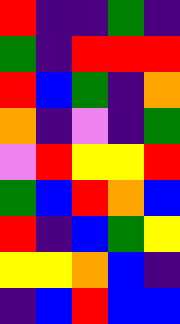[["red", "indigo", "indigo", "green", "indigo"], ["green", "indigo", "red", "red", "red"], ["red", "blue", "green", "indigo", "orange"], ["orange", "indigo", "violet", "indigo", "green"], ["violet", "red", "yellow", "yellow", "red"], ["green", "blue", "red", "orange", "blue"], ["red", "indigo", "blue", "green", "yellow"], ["yellow", "yellow", "orange", "blue", "indigo"], ["indigo", "blue", "red", "blue", "blue"]]